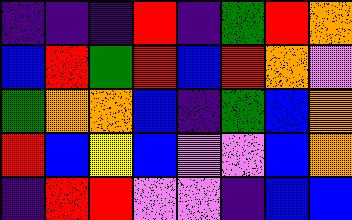[["indigo", "indigo", "indigo", "red", "indigo", "green", "red", "orange"], ["blue", "red", "green", "red", "blue", "red", "orange", "violet"], ["green", "orange", "orange", "blue", "indigo", "green", "blue", "orange"], ["red", "blue", "yellow", "blue", "violet", "violet", "blue", "orange"], ["indigo", "red", "red", "violet", "violet", "indigo", "blue", "blue"]]